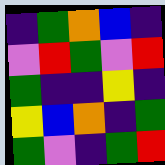[["indigo", "green", "orange", "blue", "indigo"], ["violet", "red", "green", "violet", "red"], ["green", "indigo", "indigo", "yellow", "indigo"], ["yellow", "blue", "orange", "indigo", "green"], ["green", "violet", "indigo", "green", "red"]]